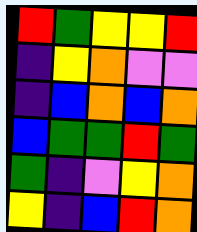[["red", "green", "yellow", "yellow", "red"], ["indigo", "yellow", "orange", "violet", "violet"], ["indigo", "blue", "orange", "blue", "orange"], ["blue", "green", "green", "red", "green"], ["green", "indigo", "violet", "yellow", "orange"], ["yellow", "indigo", "blue", "red", "orange"]]